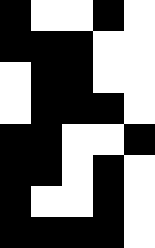[["black", "white", "white", "black", "white"], ["black", "black", "black", "white", "white"], ["white", "black", "black", "white", "white"], ["white", "black", "black", "black", "white"], ["black", "black", "white", "white", "black"], ["black", "black", "white", "black", "white"], ["black", "white", "white", "black", "white"], ["black", "black", "black", "black", "white"]]